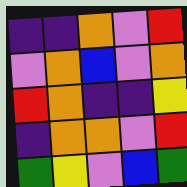[["indigo", "indigo", "orange", "violet", "red"], ["violet", "orange", "blue", "violet", "orange"], ["red", "orange", "indigo", "indigo", "yellow"], ["indigo", "orange", "orange", "violet", "red"], ["green", "yellow", "violet", "blue", "green"]]